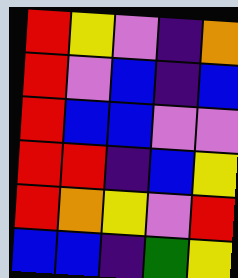[["red", "yellow", "violet", "indigo", "orange"], ["red", "violet", "blue", "indigo", "blue"], ["red", "blue", "blue", "violet", "violet"], ["red", "red", "indigo", "blue", "yellow"], ["red", "orange", "yellow", "violet", "red"], ["blue", "blue", "indigo", "green", "yellow"]]